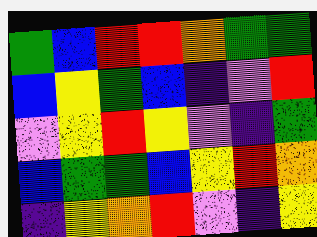[["green", "blue", "red", "red", "orange", "green", "green"], ["blue", "yellow", "green", "blue", "indigo", "violet", "red"], ["violet", "yellow", "red", "yellow", "violet", "indigo", "green"], ["blue", "green", "green", "blue", "yellow", "red", "orange"], ["indigo", "yellow", "orange", "red", "violet", "indigo", "yellow"]]